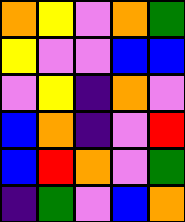[["orange", "yellow", "violet", "orange", "green"], ["yellow", "violet", "violet", "blue", "blue"], ["violet", "yellow", "indigo", "orange", "violet"], ["blue", "orange", "indigo", "violet", "red"], ["blue", "red", "orange", "violet", "green"], ["indigo", "green", "violet", "blue", "orange"]]